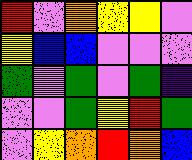[["red", "violet", "orange", "yellow", "yellow", "violet"], ["yellow", "blue", "blue", "violet", "violet", "violet"], ["green", "violet", "green", "violet", "green", "indigo"], ["violet", "violet", "green", "yellow", "red", "green"], ["violet", "yellow", "orange", "red", "orange", "blue"]]